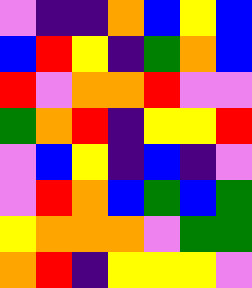[["violet", "indigo", "indigo", "orange", "blue", "yellow", "blue"], ["blue", "red", "yellow", "indigo", "green", "orange", "blue"], ["red", "violet", "orange", "orange", "red", "violet", "violet"], ["green", "orange", "red", "indigo", "yellow", "yellow", "red"], ["violet", "blue", "yellow", "indigo", "blue", "indigo", "violet"], ["violet", "red", "orange", "blue", "green", "blue", "green"], ["yellow", "orange", "orange", "orange", "violet", "green", "green"], ["orange", "red", "indigo", "yellow", "yellow", "yellow", "violet"]]